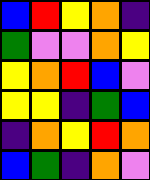[["blue", "red", "yellow", "orange", "indigo"], ["green", "violet", "violet", "orange", "yellow"], ["yellow", "orange", "red", "blue", "violet"], ["yellow", "yellow", "indigo", "green", "blue"], ["indigo", "orange", "yellow", "red", "orange"], ["blue", "green", "indigo", "orange", "violet"]]